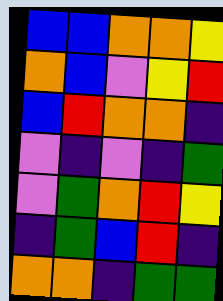[["blue", "blue", "orange", "orange", "yellow"], ["orange", "blue", "violet", "yellow", "red"], ["blue", "red", "orange", "orange", "indigo"], ["violet", "indigo", "violet", "indigo", "green"], ["violet", "green", "orange", "red", "yellow"], ["indigo", "green", "blue", "red", "indigo"], ["orange", "orange", "indigo", "green", "green"]]